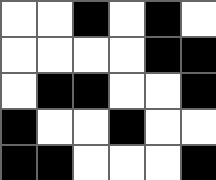[["white", "white", "black", "white", "black", "white"], ["white", "white", "white", "white", "black", "black"], ["white", "black", "black", "white", "white", "black"], ["black", "white", "white", "black", "white", "white"], ["black", "black", "white", "white", "white", "black"]]